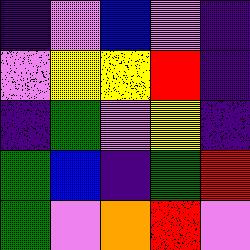[["indigo", "violet", "blue", "violet", "indigo"], ["violet", "yellow", "yellow", "red", "indigo"], ["indigo", "green", "violet", "yellow", "indigo"], ["green", "blue", "indigo", "green", "red"], ["green", "violet", "orange", "red", "violet"]]